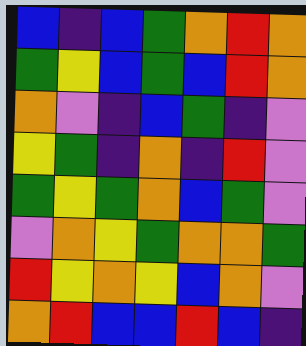[["blue", "indigo", "blue", "green", "orange", "red", "orange"], ["green", "yellow", "blue", "green", "blue", "red", "orange"], ["orange", "violet", "indigo", "blue", "green", "indigo", "violet"], ["yellow", "green", "indigo", "orange", "indigo", "red", "violet"], ["green", "yellow", "green", "orange", "blue", "green", "violet"], ["violet", "orange", "yellow", "green", "orange", "orange", "green"], ["red", "yellow", "orange", "yellow", "blue", "orange", "violet"], ["orange", "red", "blue", "blue", "red", "blue", "indigo"]]